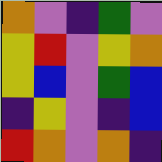[["orange", "violet", "indigo", "green", "violet"], ["yellow", "red", "violet", "yellow", "orange"], ["yellow", "blue", "violet", "green", "blue"], ["indigo", "yellow", "violet", "indigo", "blue"], ["red", "orange", "violet", "orange", "indigo"]]